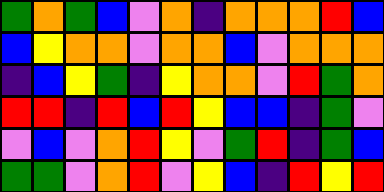[["green", "orange", "green", "blue", "violet", "orange", "indigo", "orange", "orange", "orange", "red", "blue"], ["blue", "yellow", "orange", "orange", "violet", "orange", "orange", "blue", "violet", "orange", "orange", "orange"], ["indigo", "blue", "yellow", "green", "indigo", "yellow", "orange", "orange", "violet", "red", "green", "orange"], ["red", "red", "indigo", "red", "blue", "red", "yellow", "blue", "blue", "indigo", "green", "violet"], ["violet", "blue", "violet", "orange", "red", "yellow", "violet", "green", "red", "indigo", "green", "blue"], ["green", "green", "violet", "orange", "red", "violet", "yellow", "blue", "indigo", "red", "yellow", "red"]]